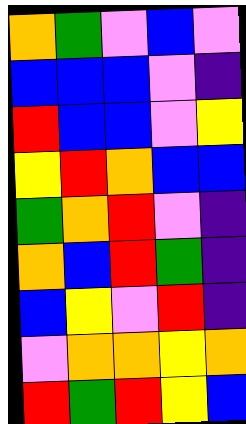[["orange", "green", "violet", "blue", "violet"], ["blue", "blue", "blue", "violet", "indigo"], ["red", "blue", "blue", "violet", "yellow"], ["yellow", "red", "orange", "blue", "blue"], ["green", "orange", "red", "violet", "indigo"], ["orange", "blue", "red", "green", "indigo"], ["blue", "yellow", "violet", "red", "indigo"], ["violet", "orange", "orange", "yellow", "orange"], ["red", "green", "red", "yellow", "blue"]]